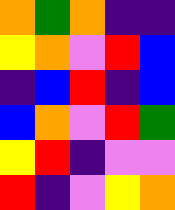[["orange", "green", "orange", "indigo", "indigo"], ["yellow", "orange", "violet", "red", "blue"], ["indigo", "blue", "red", "indigo", "blue"], ["blue", "orange", "violet", "red", "green"], ["yellow", "red", "indigo", "violet", "violet"], ["red", "indigo", "violet", "yellow", "orange"]]